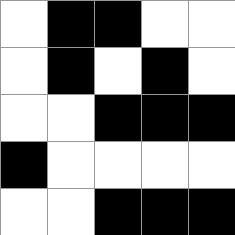[["white", "black", "black", "white", "white"], ["white", "black", "white", "black", "white"], ["white", "white", "black", "black", "black"], ["black", "white", "white", "white", "white"], ["white", "white", "black", "black", "black"]]